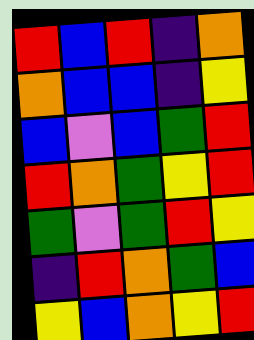[["red", "blue", "red", "indigo", "orange"], ["orange", "blue", "blue", "indigo", "yellow"], ["blue", "violet", "blue", "green", "red"], ["red", "orange", "green", "yellow", "red"], ["green", "violet", "green", "red", "yellow"], ["indigo", "red", "orange", "green", "blue"], ["yellow", "blue", "orange", "yellow", "red"]]